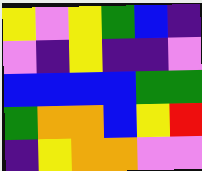[["yellow", "violet", "yellow", "green", "blue", "indigo"], ["violet", "indigo", "yellow", "indigo", "indigo", "violet"], ["blue", "blue", "blue", "blue", "green", "green"], ["green", "orange", "orange", "blue", "yellow", "red"], ["indigo", "yellow", "orange", "orange", "violet", "violet"]]